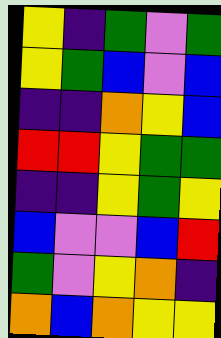[["yellow", "indigo", "green", "violet", "green"], ["yellow", "green", "blue", "violet", "blue"], ["indigo", "indigo", "orange", "yellow", "blue"], ["red", "red", "yellow", "green", "green"], ["indigo", "indigo", "yellow", "green", "yellow"], ["blue", "violet", "violet", "blue", "red"], ["green", "violet", "yellow", "orange", "indigo"], ["orange", "blue", "orange", "yellow", "yellow"]]